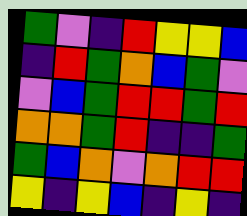[["green", "violet", "indigo", "red", "yellow", "yellow", "blue"], ["indigo", "red", "green", "orange", "blue", "green", "violet"], ["violet", "blue", "green", "red", "red", "green", "red"], ["orange", "orange", "green", "red", "indigo", "indigo", "green"], ["green", "blue", "orange", "violet", "orange", "red", "red"], ["yellow", "indigo", "yellow", "blue", "indigo", "yellow", "indigo"]]